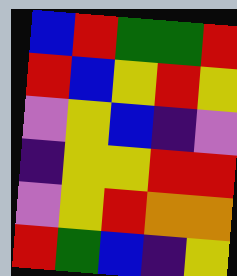[["blue", "red", "green", "green", "red"], ["red", "blue", "yellow", "red", "yellow"], ["violet", "yellow", "blue", "indigo", "violet"], ["indigo", "yellow", "yellow", "red", "red"], ["violet", "yellow", "red", "orange", "orange"], ["red", "green", "blue", "indigo", "yellow"]]